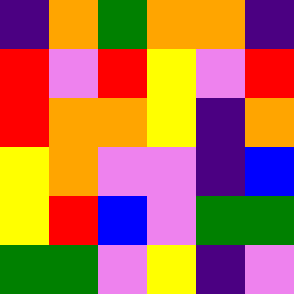[["indigo", "orange", "green", "orange", "orange", "indigo"], ["red", "violet", "red", "yellow", "violet", "red"], ["red", "orange", "orange", "yellow", "indigo", "orange"], ["yellow", "orange", "violet", "violet", "indigo", "blue"], ["yellow", "red", "blue", "violet", "green", "green"], ["green", "green", "violet", "yellow", "indigo", "violet"]]